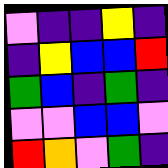[["violet", "indigo", "indigo", "yellow", "indigo"], ["indigo", "yellow", "blue", "blue", "red"], ["green", "blue", "indigo", "green", "indigo"], ["violet", "violet", "blue", "blue", "violet"], ["red", "orange", "violet", "green", "indigo"]]